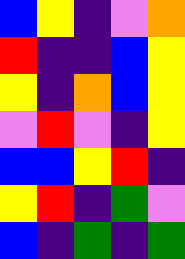[["blue", "yellow", "indigo", "violet", "orange"], ["red", "indigo", "indigo", "blue", "yellow"], ["yellow", "indigo", "orange", "blue", "yellow"], ["violet", "red", "violet", "indigo", "yellow"], ["blue", "blue", "yellow", "red", "indigo"], ["yellow", "red", "indigo", "green", "violet"], ["blue", "indigo", "green", "indigo", "green"]]